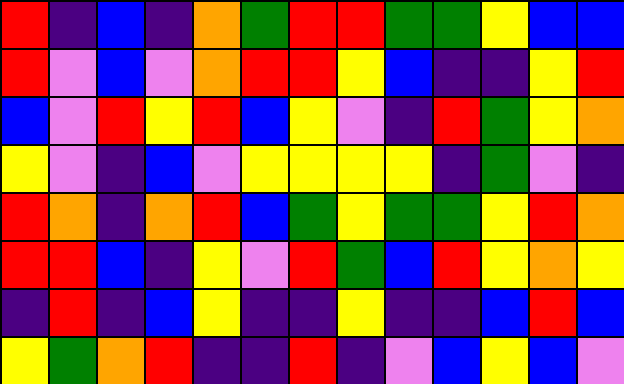[["red", "indigo", "blue", "indigo", "orange", "green", "red", "red", "green", "green", "yellow", "blue", "blue"], ["red", "violet", "blue", "violet", "orange", "red", "red", "yellow", "blue", "indigo", "indigo", "yellow", "red"], ["blue", "violet", "red", "yellow", "red", "blue", "yellow", "violet", "indigo", "red", "green", "yellow", "orange"], ["yellow", "violet", "indigo", "blue", "violet", "yellow", "yellow", "yellow", "yellow", "indigo", "green", "violet", "indigo"], ["red", "orange", "indigo", "orange", "red", "blue", "green", "yellow", "green", "green", "yellow", "red", "orange"], ["red", "red", "blue", "indigo", "yellow", "violet", "red", "green", "blue", "red", "yellow", "orange", "yellow"], ["indigo", "red", "indigo", "blue", "yellow", "indigo", "indigo", "yellow", "indigo", "indigo", "blue", "red", "blue"], ["yellow", "green", "orange", "red", "indigo", "indigo", "red", "indigo", "violet", "blue", "yellow", "blue", "violet"]]